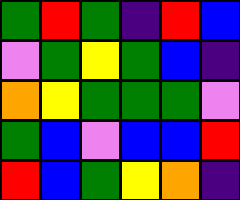[["green", "red", "green", "indigo", "red", "blue"], ["violet", "green", "yellow", "green", "blue", "indigo"], ["orange", "yellow", "green", "green", "green", "violet"], ["green", "blue", "violet", "blue", "blue", "red"], ["red", "blue", "green", "yellow", "orange", "indigo"]]